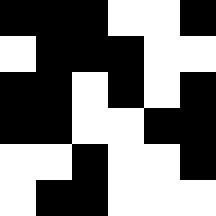[["black", "black", "black", "white", "white", "black"], ["white", "black", "black", "black", "white", "white"], ["black", "black", "white", "black", "white", "black"], ["black", "black", "white", "white", "black", "black"], ["white", "white", "black", "white", "white", "black"], ["white", "black", "black", "white", "white", "white"]]